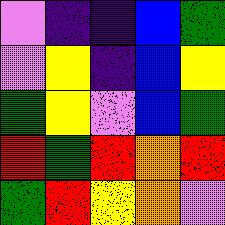[["violet", "indigo", "indigo", "blue", "green"], ["violet", "yellow", "indigo", "blue", "yellow"], ["green", "yellow", "violet", "blue", "green"], ["red", "green", "red", "orange", "red"], ["green", "red", "yellow", "orange", "violet"]]